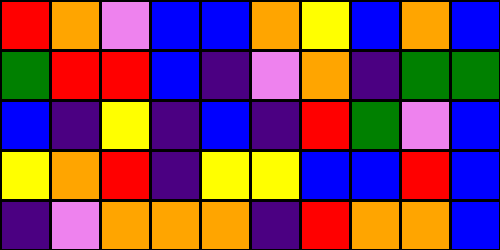[["red", "orange", "violet", "blue", "blue", "orange", "yellow", "blue", "orange", "blue"], ["green", "red", "red", "blue", "indigo", "violet", "orange", "indigo", "green", "green"], ["blue", "indigo", "yellow", "indigo", "blue", "indigo", "red", "green", "violet", "blue"], ["yellow", "orange", "red", "indigo", "yellow", "yellow", "blue", "blue", "red", "blue"], ["indigo", "violet", "orange", "orange", "orange", "indigo", "red", "orange", "orange", "blue"]]